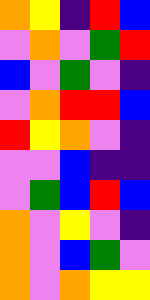[["orange", "yellow", "indigo", "red", "blue"], ["violet", "orange", "violet", "green", "red"], ["blue", "violet", "green", "violet", "indigo"], ["violet", "orange", "red", "red", "blue"], ["red", "yellow", "orange", "violet", "indigo"], ["violet", "violet", "blue", "indigo", "indigo"], ["violet", "green", "blue", "red", "blue"], ["orange", "violet", "yellow", "violet", "indigo"], ["orange", "violet", "blue", "green", "violet"], ["orange", "violet", "orange", "yellow", "yellow"]]